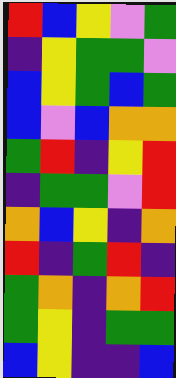[["red", "blue", "yellow", "violet", "green"], ["indigo", "yellow", "green", "green", "violet"], ["blue", "yellow", "green", "blue", "green"], ["blue", "violet", "blue", "orange", "orange"], ["green", "red", "indigo", "yellow", "red"], ["indigo", "green", "green", "violet", "red"], ["orange", "blue", "yellow", "indigo", "orange"], ["red", "indigo", "green", "red", "indigo"], ["green", "orange", "indigo", "orange", "red"], ["green", "yellow", "indigo", "green", "green"], ["blue", "yellow", "indigo", "indigo", "blue"]]